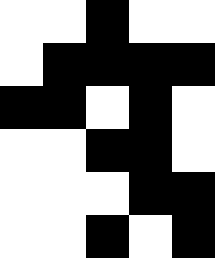[["white", "white", "black", "white", "white"], ["white", "black", "black", "black", "black"], ["black", "black", "white", "black", "white"], ["white", "white", "black", "black", "white"], ["white", "white", "white", "black", "black"], ["white", "white", "black", "white", "black"]]